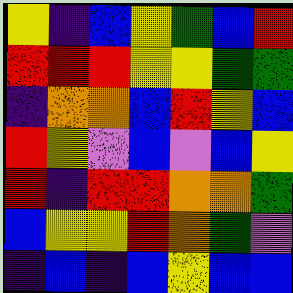[["yellow", "indigo", "blue", "yellow", "green", "blue", "red"], ["red", "red", "red", "yellow", "yellow", "green", "green"], ["indigo", "orange", "orange", "blue", "red", "yellow", "blue"], ["red", "yellow", "violet", "blue", "violet", "blue", "yellow"], ["red", "indigo", "red", "red", "orange", "orange", "green"], ["blue", "yellow", "yellow", "red", "orange", "green", "violet"], ["indigo", "blue", "indigo", "blue", "yellow", "blue", "blue"]]